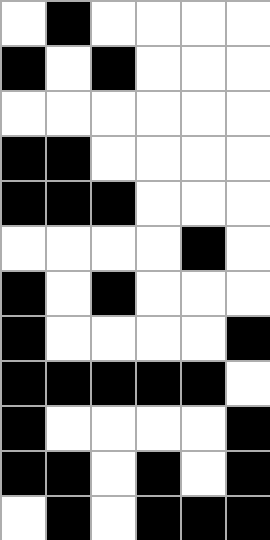[["white", "black", "white", "white", "white", "white"], ["black", "white", "black", "white", "white", "white"], ["white", "white", "white", "white", "white", "white"], ["black", "black", "white", "white", "white", "white"], ["black", "black", "black", "white", "white", "white"], ["white", "white", "white", "white", "black", "white"], ["black", "white", "black", "white", "white", "white"], ["black", "white", "white", "white", "white", "black"], ["black", "black", "black", "black", "black", "white"], ["black", "white", "white", "white", "white", "black"], ["black", "black", "white", "black", "white", "black"], ["white", "black", "white", "black", "black", "black"]]